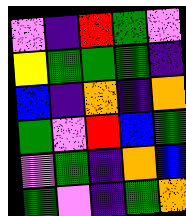[["violet", "indigo", "red", "green", "violet"], ["yellow", "green", "green", "green", "indigo"], ["blue", "indigo", "orange", "indigo", "orange"], ["green", "violet", "red", "blue", "green"], ["violet", "green", "indigo", "orange", "blue"], ["green", "violet", "indigo", "green", "orange"]]